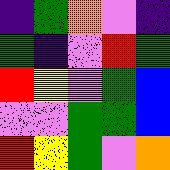[["indigo", "green", "orange", "violet", "indigo"], ["green", "indigo", "violet", "red", "green"], ["red", "yellow", "violet", "green", "blue"], ["violet", "violet", "green", "green", "blue"], ["red", "yellow", "green", "violet", "orange"]]